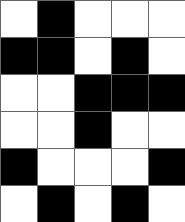[["white", "black", "white", "white", "white"], ["black", "black", "white", "black", "white"], ["white", "white", "black", "black", "black"], ["white", "white", "black", "white", "white"], ["black", "white", "white", "white", "black"], ["white", "black", "white", "black", "white"]]